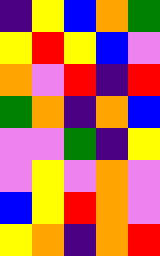[["indigo", "yellow", "blue", "orange", "green"], ["yellow", "red", "yellow", "blue", "violet"], ["orange", "violet", "red", "indigo", "red"], ["green", "orange", "indigo", "orange", "blue"], ["violet", "violet", "green", "indigo", "yellow"], ["violet", "yellow", "violet", "orange", "violet"], ["blue", "yellow", "red", "orange", "violet"], ["yellow", "orange", "indigo", "orange", "red"]]